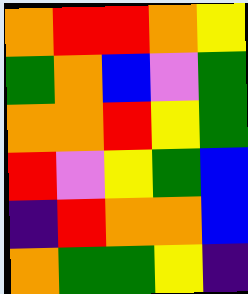[["orange", "red", "red", "orange", "yellow"], ["green", "orange", "blue", "violet", "green"], ["orange", "orange", "red", "yellow", "green"], ["red", "violet", "yellow", "green", "blue"], ["indigo", "red", "orange", "orange", "blue"], ["orange", "green", "green", "yellow", "indigo"]]